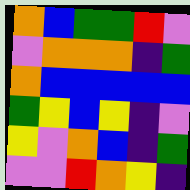[["orange", "blue", "green", "green", "red", "violet"], ["violet", "orange", "orange", "orange", "indigo", "green"], ["orange", "blue", "blue", "blue", "blue", "blue"], ["green", "yellow", "blue", "yellow", "indigo", "violet"], ["yellow", "violet", "orange", "blue", "indigo", "green"], ["violet", "violet", "red", "orange", "yellow", "indigo"]]